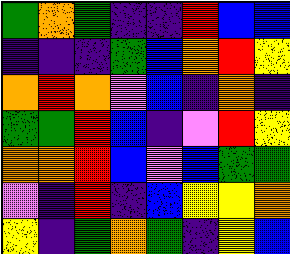[["green", "orange", "green", "indigo", "indigo", "red", "blue", "blue"], ["indigo", "indigo", "indigo", "green", "blue", "orange", "red", "yellow"], ["orange", "red", "orange", "violet", "blue", "indigo", "orange", "indigo"], ["green", "green", "red", "blue", "indigo", "violet", "red", "yellow"], ["orange", "orange", "red", "blue", "violet", "blue", "green", "green"], ["violet", "indigo", "red", "indigo", "blue", "yellow", "yellow", "orange"], ["yellow", "indigo", "green", "orange", "green", "indigo", "yellow", "blue"]]